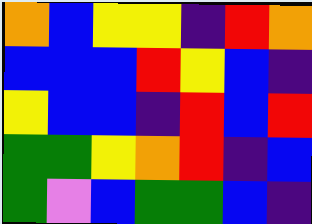[["orange", "blue", "yellow", "yellow", "indigo", "red", "orange"], ["blue", "blue", "blue", "red", "yellow", "blue", "indigo"], ["yellow", "blue", "blue", "indigo", "red", "blue", "red"], ["green", "green", "yellow", "orange", "red", "indigo", "blue"], ["green", "violet", "blue", "green", "green", "blue", "indigo"]]